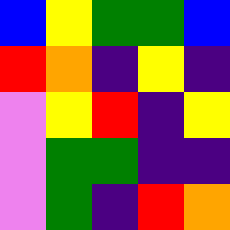[["blue", "yellow", "green", "green", "blue"], ["red", "orange", "indigo", "yellow", "indigo"], ["violet", "yellow", "red", "indigo", "yellow"], ["violet", "green", "green", "indigo", "indigo"], ["violet", "green", "indigo", "red", "orange"]]